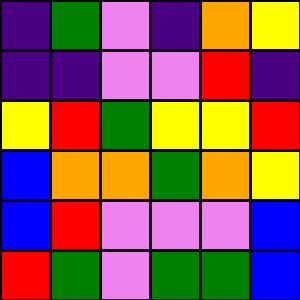[["indigo", "green", "violet", "indigo", "orange", "yellow"], ["indigo", "indigo", "violet", "violet", "red", "indigo"], ["yellow", "red", "green", "yellow", "yellow", "red"], ["blue", "orange", "orange", "green", "orange", "yellow"], ["blue", "red", "violet", "violet", "violet", "blue"], ["red", "green", "violet", "green", "green", "blue"]]